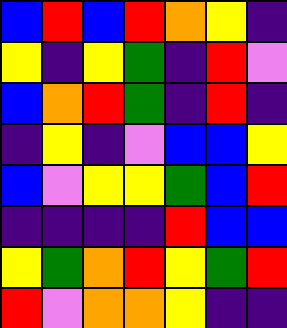[["blue", "red", "blue", "red", "orange", "yellow", "indigo"], ["yellow", "indigo", "yellow", "green", "indigo", "red", "violet"], ["blue", "orange", "red", "green", "indigo", "red", "indigo"], ["indigo", "yellow", "indigo", "violet", "blue", "blue", "yellow"], ["blue", "violet", "yellow", "yellow", "green", "blue", "red"], ["indigo", "indigo", "indigo", "indigo", "red", "blue", "blue"], ["yellow", "green", "orange", "red", "yellow", "green", "red"], ["red", "violet", "orange", "orange", "yellow", "indigo", "indigo"]]